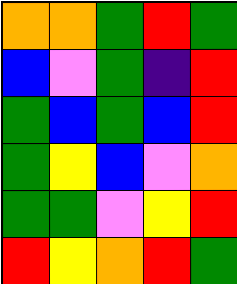[["orange", "orange", "green", "red", "green"], ["blue", "violet", "green", "indigo", "red"], ["green", "blue", "green", "blue", "red"], ["green", "yellow", "blue", "violet", "orange"], ["green", "green", "violet", "yellow", "red"], ["red", "yellow", "orange", "red", "green"]]